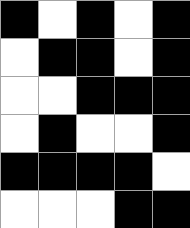[["black", "white", "black", "white", "black"], ["white", "black", "black", "white", "black"], ["white", "white", "black", "black", "black"], ["white", "black", "white", "white", "black"], ["black", "black", "black", "black", "white"], ["white", "white", "white", "black", "black"]]